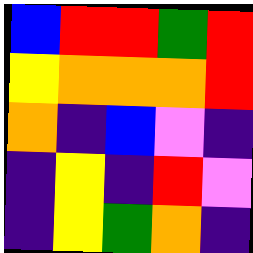[["blue", "red", "red", "green", "red"], ["yellow", "orange", "orange", "orange", "red"], ["orange", "indigo", "blue", "violet", "indigo"], ["indigo", "yellow", "indigo", "red", "violet"], ["indigo", "yellow", "green", "orange", "indigo"]]